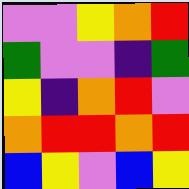[["violet", "violet", "yellow", "orange", "red"], ["green", "violet", "violet", "indigo", "green"], ["yellow", "indigo", "orange", "red", "violet"], ["orange", "red", "red", "orange", "red"], ["blue", "yellow", "violet", "blue", "yellow"]]